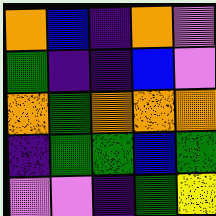[["orange", "blue", "indigo", "orange", "violet"], ["green", "indigo", "indigo", "blue", "violet"], ["orange", "green", "orange", "orange", "orange"], ["indigo", "green", "green", "blue", "green"], ["violet", "violet", "indigo", "green", "yellow"]]